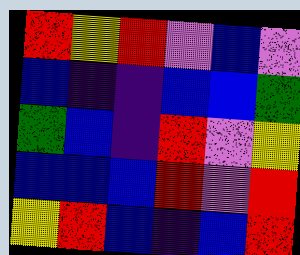[["red", "yellow", "red", "violet", "blue", "violet"], ["blue", "indigo", "indigo", "blue", "blue", "green"], ["green", "blue", "indigo", "red", "violet", "yellow"], ["blue", "blue", "blue", "red", "violet", "red"], ["yellow", "red", "blue", "indigo", "blue", "red"]]